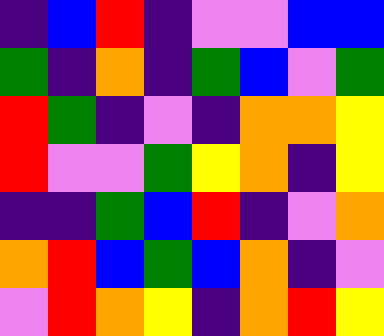[["indigo", "blue", "red", "indigo", "violet", "violet", "blue", "blue"], ["green", "indigo", "orange", "indigo", "green", "blue", "violet", "green"], ["red", "green", "indigo", "violet", "indigo", "orange", "orange", "yellow"], ["red", "violet", "violet", "green", "yellow", "orange", "indigo", "yellow"], ["indigo", "indigo", "green", "blue", "red", "indigo", "violet", "orange"], ["orange", "red", "blue", "green", "blue", "orange", "indigo", "violet"], ["violet", "red", "orange", "yellow", "indigo", "orange", "red", "yellow"]]